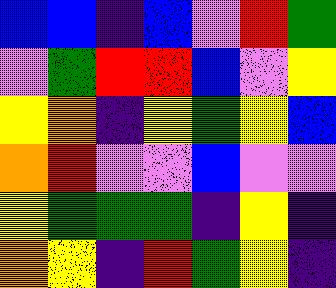[["blue", "blue", "indigo", "blue", "violet", "red", "green"], ["violet", "green", "red", "red", "blue", "violet", "yellow"], ["yellow", "orange", "indigo", "yellow", "green", "yellow", "blue"], ["orange", "red", "violet", "violet", "blue", "violet", "violet"], ["yellow", "green", "green", "green", "indigo", "yellow", "indigo"], ["orange", "yellow", "indigo", "red", "green", "yellow", "indigo"]]